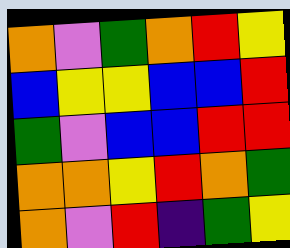[["orange", "violet", "green", "orange", "red", "yellow"], ["blue", "yellow", "yellow", "blue", "blue", "red"], ["green", "violet", "blue", "blue", "red", "red"], ["orange", "orange", "yellow", "red", "orange", "green"], ["orange", "violet", "red", "indigo", "green", "yellow"]]